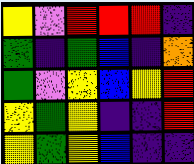[["yellow", "violet", "red", "red", "red", "indigo"], ["green", "indigo", "green", "blue", "indigo", "orange"], ["green", "violet", "yellow", "blue", "yellow", "red"], ["yellow", "green", "yellow", "indigo", "indigo", "red"], ["yellow", "green", "yellow", "blue", "indigo", "indigo"]]